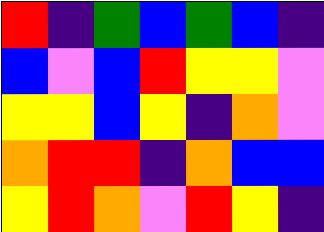[["red", "indigo", "green", "blue", "green", "blue", "indigo"], ["blue", "violet", "blue", "red", "yellow", "yellow", "violet"], ["yellow", "yellow", "blue", "yellow", "indigo", "orange", "violet"], ["orange", "red", "red", "indigo", "orange", "blue", "blue"], ["yellow", "red", "orange", "violet", "red", "yellow", "indigo"]]